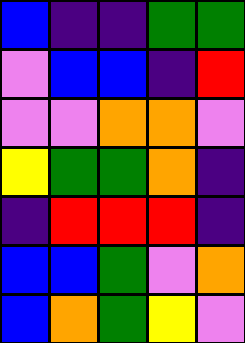[["blue", "indigo", "indigo", "green", "green"], ["violet", "blue", "blue", "indigo", "red"], ["violet", "violet", "orange", "orange", "violet"], ["yellow", "green", "green", "orange", "indigo"], ["indigo", "red", "red", "red", "indigo"], ["blue", "blue", "green", "violet", "orange"], ["blue", "orange", "green", "yellow", "violet"]]